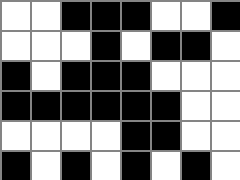[["white", "white", "black", "black", "black", "white", "white", "black"], ["white", "white", "white", "black", "white", "black", "black", "white"], ["black", "white", "black", "black", "black", "white", "white", "white"], ["black", "black", "black", "black", "black", "black", "white", "white"], ["white", "white", "white", "white", "black", "black", "white", "white"], ["black", "white", "black", "white", "black", "white", "black", "white"]]